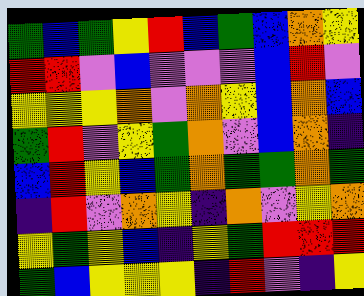[["green", "blue", "green", "yellow", "red", "blue", "green", "blue", "orange", "yellow"], ["red", "red", "violet", "blue", "violet", "violet", "violet", "blue", "red", "violet"], ["yellow", "yellow", "yellow", "orange", "violet", "orange", "yellow", "blue", "orange", "blue"], ["green", "red", "violet", "yellow", "green", "orange", "violet", "blue", "orange", "indigo"], ["blue", "red", "yellow", "blue", "green", "orange", "green", "green", "orange", "green"], ["indigo", "red", "violet", "orange", "yellow", "indigo", "orange", "violet", "yellow", "orange"], ["yellow", "green", "yellow", "blue", "indigo", "yellow", "green", "red", "red", "red"], ["green", "blue", "yellow", "yellow", "yellow", "indigo", "red", "violet", "indigo", "yellow"]]